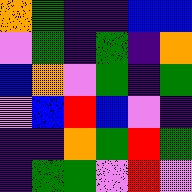[["orange", "green", "indigo", "indigo", "blue", "blue"], ["violet", "green", "indigo", "green", "indigo", "orange"], ["blue", "orange", "violet", "green", "indigo", "green"], ["violet", "blue", "red", "blue", "violet", "indigo"], ["indigo", "indigo", "orange", "green", "red", "green"], ["indigo", "green", "green", "violet", "red", "violet"]]